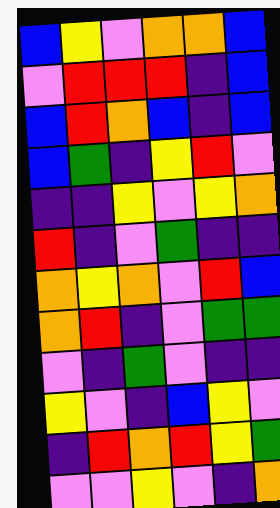[["blue", "yellow", "violet", "orange", "orange", "blue"], ["violet", "red", "red", "red", "indigo", "blue"], ["blue", "red", "orange", "blue", "indigo", "blue"], ["blue", "green", "indigo", "yellow", "red", "violet"], ["indigo", "indigo", "yellow", "violet", "yellow", "orange"], ["red", "indigo", "violet", "green", "indigo", "indigo"], ["orange", "yellow", "orange", "violet", "red", "blue"], ["orange", "red", "indigo", "violet", "green", "green"], ["violet", "indigo", "green", "violet", "indigo", "indigo"], ["yellow", "violet", "indigo", "blue", "yellow", "violet"], ["indigo", "red", "orange", "red", "yellow", "green"], ["violet", "violet", "yellow", "violet", "indigo", "orange"]]